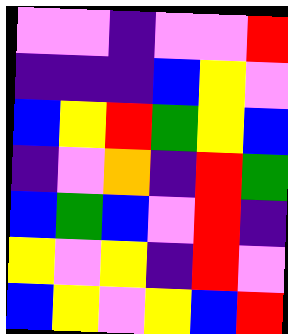[["violet", "violet", "indigo", "violet", "violet", "red"], ["indigo", "indigo", "indigo", "blue", "yellow", "violet"], ["blue", "yellow", "red", "green", "yellow", "blue"], ["indigo", "violet", "orange", "indigo", "red", "green"], ["blue", "green", "blue", "violet", "red", "indigo"], ["yellow", "violet", "yellow", "indigo", "red", "violet"], ["blue", "yellow", "violet", "yellow", "blue", "red"]]